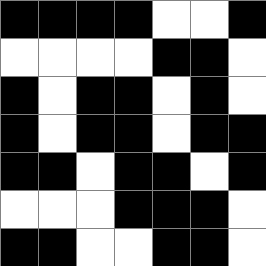[["black", "black", "black", "black", "white", "white", "black"], ["white", "white", "white", "white", "black", "black", "white"], ["black", "white", "black", "black", "white", "black", "white"], ["black", "white", "black", "black", "white", "black", "black"], ["black", "black", "white", "black", "black", "white", "black"], ["white", "white", "white", "black", "black", "black", "white"], ["black", "black", "white", "white", "black", "black", "white"]]